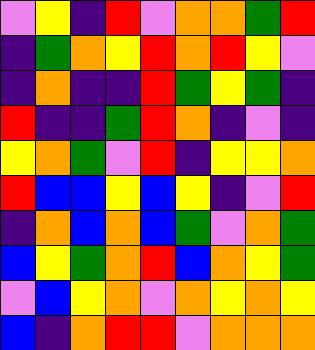[["violet", "yellow", "indigo", "red", "violet", "orange", "orange", "green", "red"], ["indigo", "green", "orange", "yellow", "red", "orange", "red", "yellow", "violet"], ["indigo", "orange", "indigo", "indigo", "red", "green", "yellow", "green", "indigo"], ["red", "indigo", "indigo", "green", "red", "orange", "indigo", "violet", "indigo"], ["yellow", "orange", "green", "violet", "red", "indigo", "yellow", "yellow", "orange"], ["red", "blue", "blue", "yellow", "blue", "yellow", "indigo", "violet", "red"], ["indigo", "orange", "blue", "orange", "blue", "green", "violet", "orange", "green"], ["blue", "yellow", "green", "orange", "red", "blue", "orange", "yellow", "green"], ["violet", "blue", "yellow", "orange", "violet", "orange", "yellow", "orange", "yellow"], ["blue", "indigo", "orange", "red", "red", "violet", "orange", "orange", "orange"]]